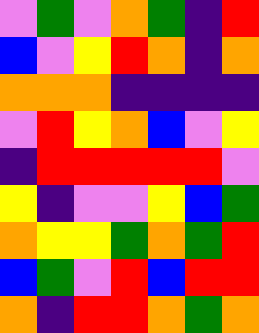[["violet", "green", "violet", "orange", "green", "indigo", "red"], ["blue", "violet", "yellow", "red", "orange", "indigo", "orange"], ["orange", "orange", "orange", "indigo", "indigo", "indigo", "indigo"], ["violet", "red", "yellow", "orange", "blue", "violet", "yellow"], ["indigo", "red", "red", "red", "red", "red", "violet"], ["yellow", "indigo", "violet", "violet", "yellow", "blue", "green"], ["orange", "yellow", "yellow", "green", "orange", "green", "red"], ["blue", "green", "violet", "red", "blue", "red", "red"], ["orange", "indigo", "red", "red", "orange", "green", "orange"]]